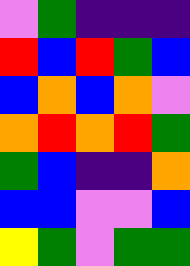[["violet", "green", "indigo", "indigo", "indigo"], ["red", "blue", "red", "green", "blue"], ["blue", "orange", "blue", "orange", "violet"], ["orange", "red", "orange", "red", "green"], ["green", "blue", "indigo", "indigo", "orange"], ["blue", "blue", "violet", "violet", "blue"], ["yellow", "green", "violet", "green", "green"]]